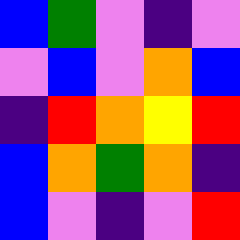[["blue", "green", "violet", "indigo", "violet"], ["violet", "blue", "violet", "orange", "blue"], ["indigo", "red", "orange", "yellow", "red"], ["blue", "orange", "green", "orange", "indigo"], ["blue", "violet", "indigo", "violet", "red"]]